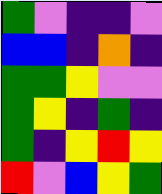[["green", "violet", "indigo", "indigo", "violet"], ["blue", "blue", "indigo", "orange", "indigo"], ["green", "green", "yellow", "violet", "violet"], ["green", "yellow", "indigo", "green", "indigo"], ["green", "indigo", "yellow", "red", "yellow"], ["red", "violet", "blue", "yellow", "green"]]